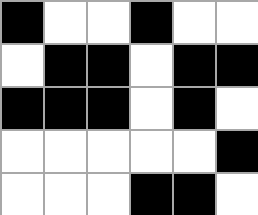[["black", "white", "white", "black", "white", "white"], ["white", "black", "black", "white", "black", "black"], ["black", "black", "black", "white", "black", "white"], ["white", "white", "white", "white", "white", "black"], ["white", "white", "white", "black", "black", "white"]]